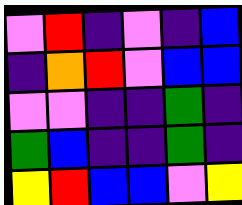[["violet", "red", "indigo", "violet", "indigo", "blue"], ["indigo", "orange", "red", "violet", "blue", "blue"], ["violet", "violet", "indigo", "indigo", "green", "indigo"], ["green", "blue", "indigo", "indigo", "green", "indigo"], ["yellow", "red", "blue", "blue", "violet", "yellow"]]